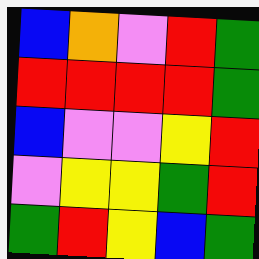[["blue", "orange", "violet", "red", "green"], ["red", "red", "red", "red", "green"], ["blue", "violet", "violet", "yellow", "red"], ["violet", "yellow", "yellow", "green", "red"], ["green", "red", "yellow", "blue", "green"]]